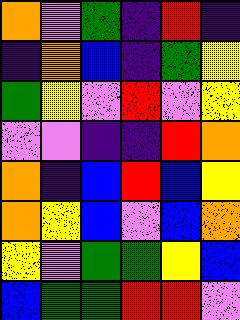[["orange", "violet", "green", "indigo", "red", "indigo"], ["indigo", "orange", "blue", "indigo", "green", "yellow"], ["green", "yellow", "violet", "red", "violet", "yellow"], ["violet", "violet", "indigo", "indigo", "red", "orange"], ["orange", "indigo", "blue", "red", "blue", "yellow"], ["orange", "yellow", "blue", "violet", "blue", "orange"], ["yellow", "violet", "green", "green", "yellow", "blue"], ["blue", "green", "green", "red", "red", "violet"]]